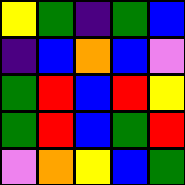[["yellow", "green", "indigo", "green", "blue"], ["indigo", "blue", "orange", "blue", "violet"], ["green", "red", "blue", "red", "yellow"], ["green", "red", "blue", "green", "red"], ["violet", "orange", "yellow", "blue", "green"]]